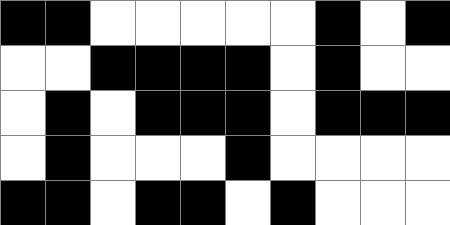[["black", "black", "white", "white", "white", "white", "white", "black", "white", "black"], ["white", "white", "black", "black", "black", "black", "white", "black", "white", "white"], ["white", "black", "white", "black", "black", "black", "white", "black", "black", "black"], ["white", "black", "white", "white", "white", "black", "white", "white", "white", "white"], ["black", "black", "white", "black", "black", "white", "black", "white", "white", "white"]]